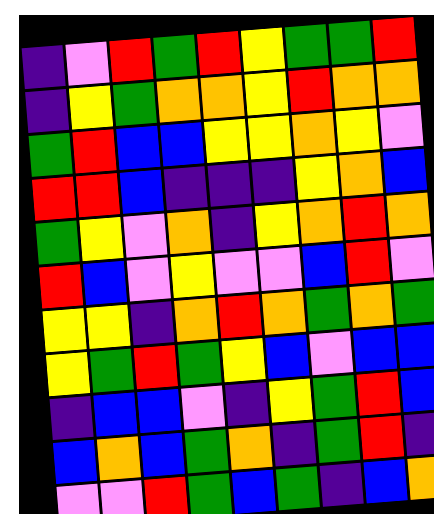[["indigo", "violet", "red", "green", "red", "yellow", "green", "green", "red"], ["indigo", "yellow", "green", "orange", "orange", "yellow", "red", "orange", "orange"], ["green", "red", "blue", "blue", "yellow", "yellow", "orange", "yellow", "violet"], ["red", "red", "blue", "indigo", "indigo", "indigo", "yellow", "orange", "blue"], ["green", "yellow", "violet", "orange", "indigo", "yellow", "orange", "red", "orange"], ["red", "blue", "violet", "yellow", "violet", "violet", "blue", "red", "violet"], ["yellow", "yellow", "indigo", "orange", "red", "orange", "green", "orange", "green"], ["yellow", "green", "red", "green", "yellow", "blue", "violet", "blue", "blue"], ["indigo", "blue", "blue", "violet", "indigo", "yellow", "green", "red", "blue"], ["blue", "orange", "blue", "green", "orange", "indigo", "green", "red", "indigo"], ["violet", "violet", "red", "green", "blue", "green", "indigo", "blue", "orange"]]